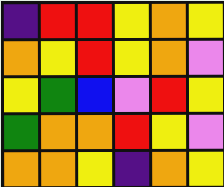[["indigo", "red", "red", "yellow", "orange", "yellow"], ["orange", "yellow", "red", "yellow", "orange", "violet"], ["yellow", "green", "blue", "violet", "red", "yellow"], ["green", "orange", "orange", "red", "yellow", "violet"], ["orange", "orange", "yellow", "indigo", "orange", "yellow"]]